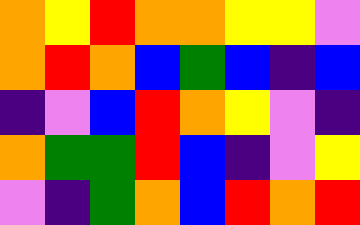[["orange", "yellow", "red", "orange", "orange", "yellow", "yellow", "violet"], ["orange", "red", "orange", "blue", "green", "blue", "indigo", "blue"], ["indigo", "violet", "blue", "red", "orange", "yellow", "violet", "indigo"], ["orange", "green", "green", "red", "blue", "indigo", "violet", "yellow"], ["violet", "indigo", "green", "orange", "blue", "red", "orange", "red"]]